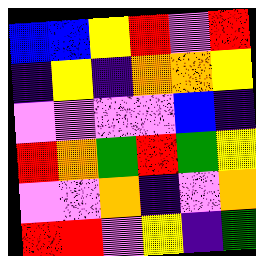[["blue", "blue", "yellow", "red", "violet", "red"], ["indigo", "yellow", "indigo", "orange", "orange", "yellow"], ["violet", "violet", "violet", "violet", "blue", "indigo"], ["red", "orange", "green", "red", "green", "yellow"], ["violet", "violet", "orange", "indigo", "violet", "orange"], ["red", "red", "violet", "yellow", "indigo", "green"]]